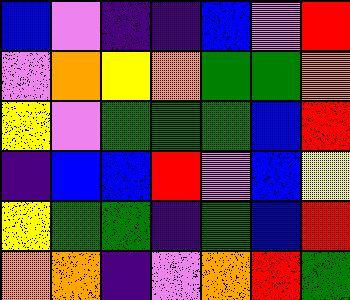[["blue", "violet", "indigo", "indigo", "blue", "violet", "red"], ["violet", "orange", "yellow", "orange", "green", "green", "orange"], ["yellow", "violet", "green", "green", "green", "blue", "red"], ["indigo", "blue", "blue", "red", "violet", "blue", "yellow"], ["yellow", "green", "green", "indigo", "green", "blue", "red"], ["orange", "orange", "indigo", "violet", "orange", "red", "green"]]